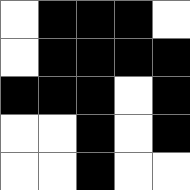[["white", "black", "black", "black", "white"], ["white", "black", "black", "black", "black"], ["black", "black", "black", "white", "black"], ["white", "white", "black", "white", "black"], ["white", "white", "black", "white", "white"]]